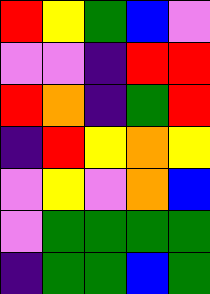[["red", "yellow", "green", "blue", "violet"], ["violet", "violet", "indigo", "red", "red"], ["red", "orange", "indigo", "green", "red"], ["indigo", "red", "yellow", "orange", "yellow"], ["violet", "yellow", "violet", "orange", "blue"], ["violet", "green", "green", "green", "green"], ["indigo", "green", "green", "blue", "green"]]